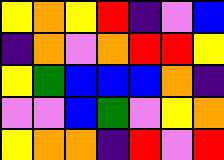[["yellow", "orange", "yellow", "red", "indigo", "violet", "blue"], ["indigo", "orange", "violet", "orange", "red", "red", "yellow"], ["yellow", "green", "blue", "blue", "blue", "orange", "indigo"], ["violet", "violet", "blue", "green", "violet", "yellow", "orange"], ["yellow", "orange", "orange", "indigo", "red", "violet", "red"]]